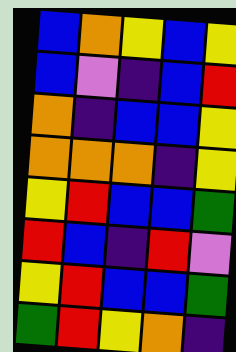[["blue", "orange", "yellow", "blue", "yellow"], ["blue", "violet", "indigo", "blue", "red"], ["orange", "indigo", "blue", "blue", "yellow"], ["orange", "orange", "orange", "indigo", "yellow"], ["yellow", "red", "blue", "blue", "green"], ["red", "blue", "indigo", "red", "violet"], ["yellow", "red", "blue", "blue", "green"], ["green", "red", "yellow", "orange", "indigo"]]